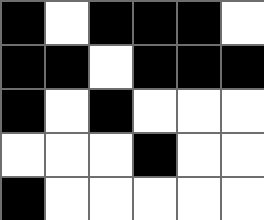[["black", "white", "black", "black", "black", "white"], ["black", "black", "white", "black", "black", "black"], ["black", "white", "black", "white", "white", "white"], ["white", "white", "white", "black", "white", "white"], ["black", "white", "white", "white", "white", "white"]]